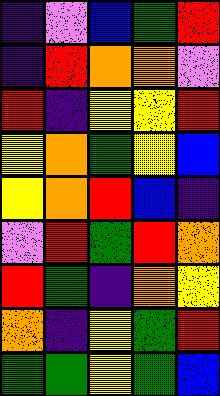[["indigo", "violet", "blue", "green", "red"], ["indigo", "red", "orange", "orange", "violet"], ["red", "indigo", "yellow", "yellow", "red"], ["yellow", "orange", "green", "yellow", "blue"], ["yellow", "orange", "red", "blue", "indigo"], ["violet", "red", "green", "red", "orange"], ["red", "green", "indigo", "orange", "yellow"], ["orange", "indigo", "yellow", "green", "red"], ["green", "green", "yellow", "green", "blue"]]